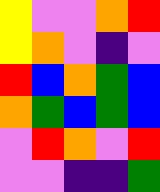[["yellow", "violet", "violet", "orange", "red"], ["yellow", "orange", "violet", "indigo", "violet"], ["red", "blue", "orange", "green", "blue"], ["orange", "green", "blue", "green", "blue"], ["violet", "red", "orange", "violet", "red"], ["violet", "violet", "indigo", "indigo", "green"]]